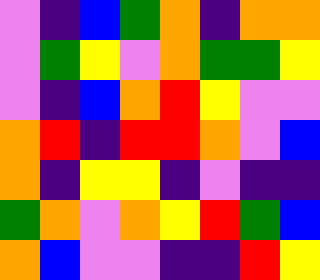[["violet", "indigo", "blue", "green", "orange", "indigo", "orange", "orange"], ["violet", "green", "yellow", "violet", "orange", "green", "green", "yellow"], ["violet", "indigo", "blue", "orange", "red", "yellow", "violet", "violet"], ["orange", "red", "indigo", "red", "red", "orange", "violet", "blue"], ["orange", "indigo", "yellow", "yellow", "indigo", "violet", "indigo", "indigo"], ["green", "orange", "violet", "orange", "yellow", "red", "green", "blue"], ["orange", "blue", "violet", "violet", "indigo", "indigo", "red", "yellow"]]